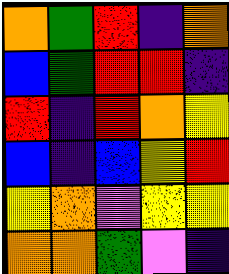[["orange", "green", "red", "indigo", "orange"], ["blue", "green", "red", "red", "indigo"], ["red", "indigo", "red", "orange", "yellow"], ["blue", "indigo", "blue", "yellow", "red"], ["yellow", "orange", "violet", "yellow", "yellow"], ["orange", "orange", "green", "violet", "indigo"]]